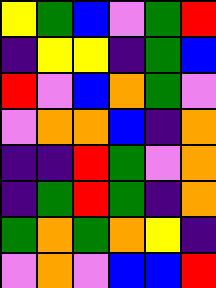[["yellow", "green", "blue", "violet", "green", "red"], ["indigo", "yellow", "yellow", "indigo", "green", "blue"], ["red", "violet", "blue", "orange", "green", "violet"], ["violet", "orange", "orange", "blue", "indigo", "orange"], ["indigo", "indigo", "red", "green", "violet", "orange"], ["indigo", "green", "red", "green", "indigo", "orange"], ["green", "orange", "green", "orange", "yellow", "indigo"], ["violet", "orange", "violet", "blue", "blue", "red"]]